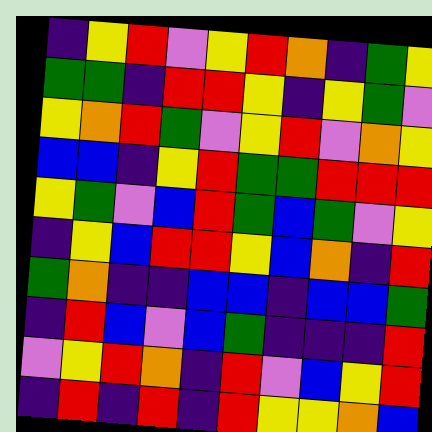[["indigo", "yellow", "red", "violet", "yellow", "red", "orange", "indigo", "green", "yellow"], ["green", "green", "indigo", "red", "red", "yellow", "indigo", "yellow", "green", "violet"], ["yellow", "orange", "red", "green", "violet", "yellow", "red", "violet", "orange", "yellow"], ["blue", "blue", "indigo", "yellow", "red", "green", "green", "red", "red", "red"], ["yellow", "green", "violet", "blue", "red", "green", "blue", "green", "violet", "yellow"], ["indigo", "yellow", "blue", "red", "red", "yellow", "blue", "orange", "indigo", "red"], ["green", "orange", "indigo", "indigo", "blue", "blue", "indigo", "blue", "blue", "green"], ["indigo", "red", "blue", "violet", "blue", "green", "indigo", "indigo", "indigo", "red"], ["violet", "yellow", "red", "orange", "indigo", "red", "violet", "blue", "yellow", "red"], ["indigo", "red", "indigo", "red", "indigo", "red", "yellow", "yellow", "orange", "blue"]]